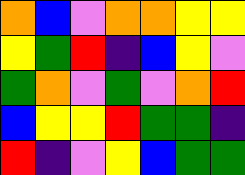[["orange", "blue", "violet", "orange", "orange", "yellow", "yellow"], ["yellow", "green", "red", "indigo", "blue", "yellow", "violet"], ["green", "orange", "violet", "green", "violet", "orange", "red"], ["blue", "yellow", "yellow", "red", "green", "green", "indigo"], ["red", "indigo", "violet", "yellow", "blue", "green", "green"]]